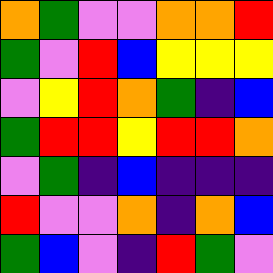[["orange", "green", "violet", "violet", "orange", "orange", "red"], ["green", "violet", "red", "blue", "yellow", "yellow", "yellow"], ["violet", "yellow", "red", "orange", "green", "indigo", "blue"], ["green", "red", "red", "yellow", "red", "red", "orange"], ["violet", "green", "indigo", "blue", "indigo", "indigo", "indigo"], ["red", "violet", "violet", "orange", "indigo", "orange", "blue"], ["green", "blue", "violet", "indigo", "red", "green", "violet"]]